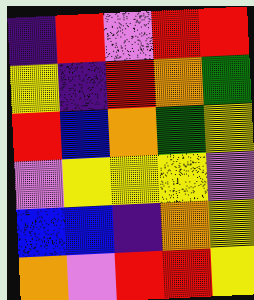[["indigo", "red", "violet", "red", "red"], ["yellow", "indigo", "red", "orange", "green"], ["red", "blue", "orange", "green", "yellow"], ["violet", "yellow", "yellow", "yellow", "violet"], ["blue", "blue", "indigo", "orange", "yellow"], ["orange", "violet", "red", "red", "yellow"]]